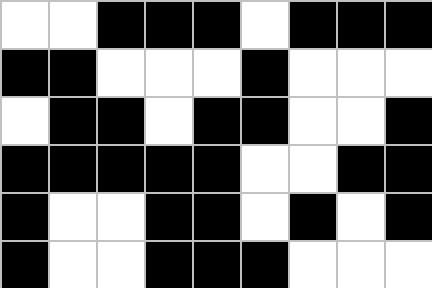[["white", "white", "black", "black", "black", "white", "black", "black", "black"], ["black", "black", "white", "white", "white", "black", "white", "white", "white"], ["white", "black", "black", "white", "black", "black", "white", "white", "black"], ["black", "black", "black", "black", "black", "white", "white", "black", "black"], ["black", "white", "white", "black", "black", "white", "black", "white", "black"], ["black", "white", "white", "black", "black", "black", "white", "white", "white"]]